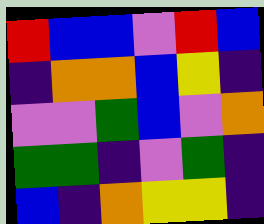[["red", "blue", "blue", "violet", "red", "blue"], ["indigo", "orange", "orange", "blue", "yellow", "indigo"], ["violet", "violet", "green", "blue", "violet", "orange"], ["green", "green", "indigo", "violet", "green", "indigo"], ["blue", "indigo", "orange", "yellow", "yellow", "indigo"]]